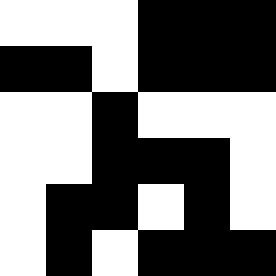[["white", "white", "white", "black", "black", "black"], ["black", "black", "white", "black", "black", "black"], ["white", "white", "black", "white", "white", "white"], ["white", "white", "black", "black", "black", "white"], ["white", "black", "black", "white", "black", "white"], ["white", "black", "white", "black", "black", "black"]]